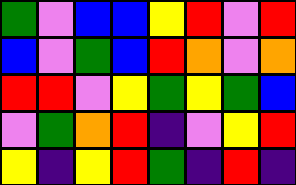[["green", "violet", "blue", "blue", "yellow", "red", "violet", "red"], ["blue", "violet", "green", "blue", "red", "orange", "violet", "orange"], ["red", "red", "violet", "yellow", "green", "yellow", "green", "blue"], ["violet", "green", "orange", "red", "indigo", "violet", "yellow", "red"], ["yellow", "indigo", "yellow", "red", "green", "indigo", "red", "indigo"]]